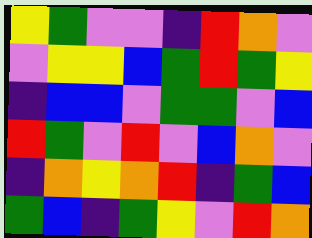[["yellow", "green", "violet", "violet", "indigo", "red", "orange", "violet"], ["violet", "yellow", "yellow", "blue", "green", "red", "green", "yellow"], ["indigo", "blue", "blue", "violet", "green", "green", "violet", "blue"], ["red", "green", "violet", "red", "violet", "blue", "orange", "violet"], ["indigo", "orange", "yellow", "orange", "red", "indigo", "green", "blue"], ["green", "blue", "indigo", "green", "yellow", "violet", "red", "orange"]]